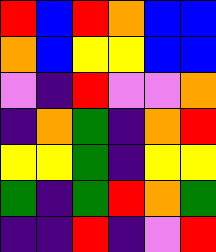[["red", "blue", "red", "orange", "blue", "blue"], ["orange", "blue", "yellow", "yellow", "blue", "blue"], ["violet", "indigo", "red", "violet", "violet", "orange"], ["indigo", "orange", "green", "indigo", "orange", "red"], ["yellow", "yellow", "green", "indigo", "yellow", "yellow"], ["green", "indigo", "green", "red", "orange", "green"], ["indigo", "indigo", "red", "indigo", "violet", "red"]]